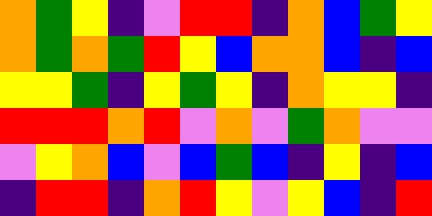[["orange", "green", "yellow", "indigo", "violet", "red", "red", "indigo", "orange", "blue", "green", "yellow"], ["orange", "green", "orange", "green", "red", "yellow", "blue", "orange", "orange", "blue", "indigo", "blue"], ["yellow", "yellow", "green", "indigo", "yellow", "green", "yellow", "indigo", "orange", "yellow", "yellow", "indigo"], ["red", "red", "red", "orange", "red", "violet", "orange", "violet", "green", "orange", "violet", "violet"], ["violet", "yellow", "orange", "blue", "violet", "blue", "green", "blue", "indigo", "yellow", "indigo", "blue"], ["indigo", "red", "red", "indigo", "orange", "red", "yellow", "violet", "yellow", "blue", "indigo", "red"]]